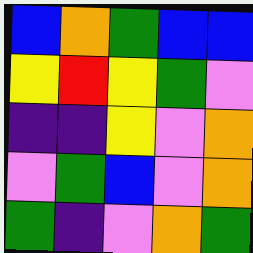[["blue", "orange", "green", "blue", "blue"], ["yellow", "red", "yellow", "green", "violet"], ["indigo", "indigo", "yellow", "violet", "orange"], ["violet", "green", "blue", "violet", "orange"], ["green", "indigo", "violet", "orange", "green"]]